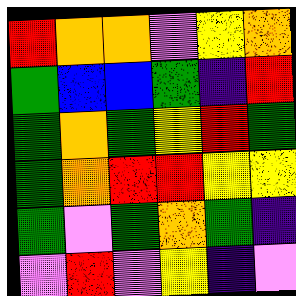[["red", "orange", "orange", "violet", "yellow", "orange"], ["green", "blue", "blue", "green", "indigo", "red"], ["green", "orange", "green", "yellow", "red", "green"], ["green", "orange", "red", "red", "yellow", "yellow"], ["green", "violet", "green", "orange", "green", "indigo"], ["violet", "red", "violet", "yellow", "indigo", "violet"]]